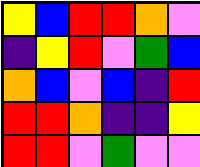[["yellow", "blue", "red", "red", "orange", "violet"], ["indigo", "yellow", "red", "violet", "green", "blue"], ["orange", "blue", "violet", "blue", "indigo", "red"], ["red", "red", "orange", "indigo", "indigo", "yellow"], ["red", "red", "violet", "green", "violet", "violet"]]